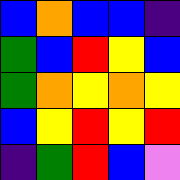[["blue", "orange", "blue", "blue", "indigo"], ["green", "blue", "red", "yellow", "blue"], ["green", "orange", "yellow", "orange", "yellow"], ["blue", "yellow", "red", "yellow", "red"], ["indigo", "green", "red", "blue", "violet"]]